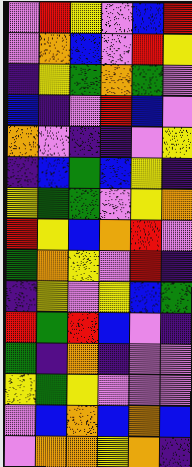[["violet", "red", "yellow", "violet", "blue", "red"], ["violet", "orange", "blue", "violet", "red", "yellow"], ["indigo", "yellow", "green", "orange", "green", "violet"], ["blue", "indigo", "violet", "red", "blue", "violet"], ["orange", "violet", "indigo", "indigo", "violet", "yellow"], ["indigo", "blue", "green", "blue", "yellow", "indigo"], ["yellow", "green", "green", "violet", "yellow", "orange"], ["red", "yellow", "blue", "orange", "red", "violet"], ["green", "orange", "yellow", "violet", "red", "indigo"], ["indigo", "yellow", "violet", "yellow", "blue", "green"], ["red", "green", "red", "blue", "violet", "indigo"], ["green", "indigo", "orange", "indigo", "violet", "violet"], ["yellow", "green", "yellow", "violet", "violet", "violet"], ["violet", "blue", "orange", "blue", "orange", "blue"], ["violet", "orange", "orange", "yellow", "orange", "indigo"]]